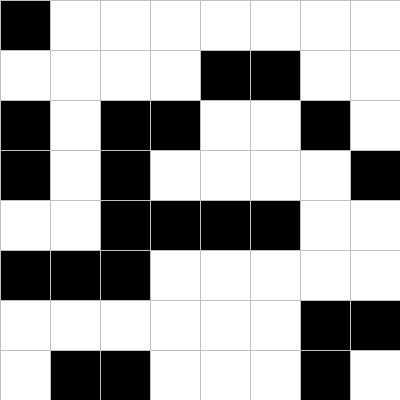[["black", "white", "white", "white", "white", "white", "white", "white"], ["white", "white", "white", "white", "black", "black", "white", "white"], ["black", "white", "black", "black", "white", "white", "black", "white"], ["black", "white", "black", "white", "white", "white", "white", "black"], ["white", "white", "black", "black", "black", "black", "white", "white"], ["black", "black", "black", "white", "white", "white", "white", "white"], ["white", "white", "white", "white", "white", "white", "black", "black"], ["white", "black", "black", "white", "white", "white", "black", "white"]]